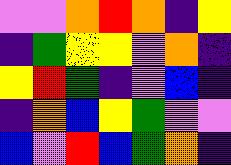[["violet", "violet", "orange", "red", "orange", "indigo", "yellow"], ["indigo", "green", "yellow", "yellow", "violet", "orange", "indigo"], ["yellow", "red", "green", "indigo", "violet", "blue", "indigo"], ["indigo", "orange", "blue", "yellow", "green", "violet", "violet"], ["blue", "violet", "red", "blue", "green", "orange", "indigo"]]